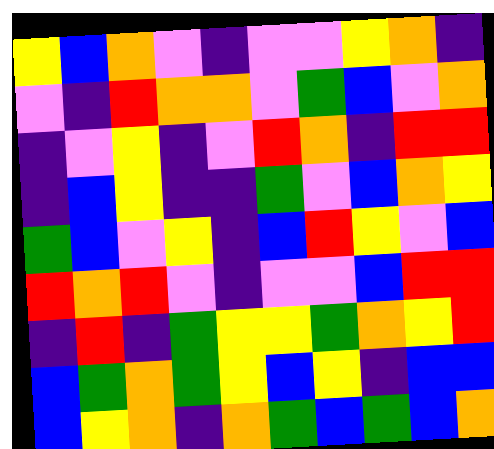[["yellow", "blue", "orange", "violet", "indigo", "violet", "violet", "yellow", "orange", "indigo"], ["violet", "indigo", "red", "orange", "orange", "violet", "green", "blue", "violet", "orange"], ["indigo", "violet", "yellow", "indigo", "violet", "red", "orange", "indigo", "red", "red"], ["indigo", "blue", "yellow", "indigo", "indigo", "green", "violet", "blue", "orange", "yellow"], ["green", "blue", "violet", "yellow", "indigo", "blue", "red", "yellow", "violet", "blue"], ["red", "orange", "red", "violet", "indigo", "violet", "violet", "blue", "red", "red"], ["indigo", "red", "indigo", "green", "yellow", "yellow", "green", "orange", "yellow", "red"], ["blue", "green", "orange", "green", "yellow", "blue", "yellow", "indigo", "blue", "blue"], ["blue", "yellow", "orange", "indigo", "orange", "green", "blue", "green", "blue", "orange"]]